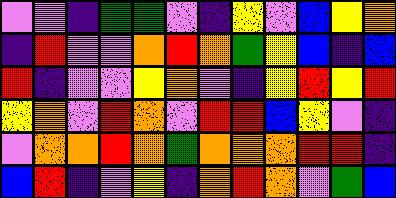[["violet", "violet", "indigo", "green", "green", "violet", "indigo", "yellow", "violet", "blue", "yellow", "orange"], ["indigo", "red", "violet", "violet", "orange", "red", "orange", "green", "yellow", "blue", "indigo", "blue"], ["red", "indigo", "violet", "violet", "yellow", "orange", "violet", "indigo", "yellow", "red", "yellow", "red"], ["yellow", "orange", "violet", "red", "orange", "violet", "red", "red", "blue", "yellow", "violet", "indigo"], ["violet", "orange", "orange", "red", "orange", "green", "orange", "orange", "orange", "red", "red", "indigo"], ["blue", "red", "indigo", "violet", "yellow", "indigo", "orange", "red", "orange", "violet", "green", "blue"]]